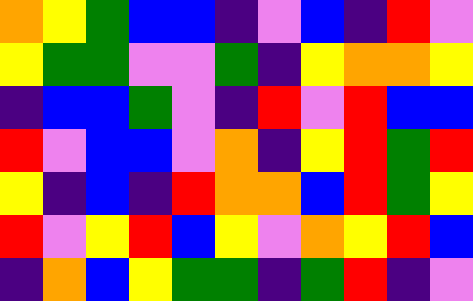[["orange", "yellow", "green", "blue", "blue", "indigo", "violet", "blue", "indigo", "red", "violet"], ["yellow", "green", "green", "violet", "violet", "green", "indigo", "yellow", "orange", "orange", "yellow"], ["indigo", "blue", "blue", "green", "violet", "indigo", "red", "violet", "red", "blue", "blue"], ["red", "violet", "blue", "blue", "violet", "orange", "indigo", "yellow", "red", "green", "red"], ["yellow", "indigo", "blue", "indigo", "red", "orange", "orange", "blue", "red", "green", "yellow"], ["red", "violet", "yellow", "red", "blue", "yellow", "violet", "orange", "yellow", "red", "blue"], ["indigo", "orange", "blue", "yellow", "green", "green", "indigo", "green", "red", "indigo", "violet"]]